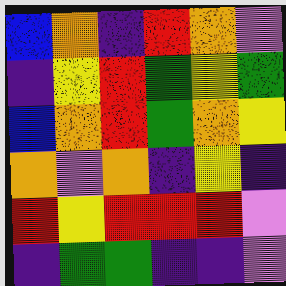[["blue", "orange", "indigo", "red", "orange", "violet"], ["indigo", "yellow", "red", "green", "yellow", "green"], ["blue", "orange", "red", "green", "orange", "yellow"], ["orange", "violet", "orange", "indigo", "yellow", "indigo"], ["red", "yellow", "red", "red", "red", "violet"], ["indigo", "green", "green", "indigo", "indigo", "violet"]]